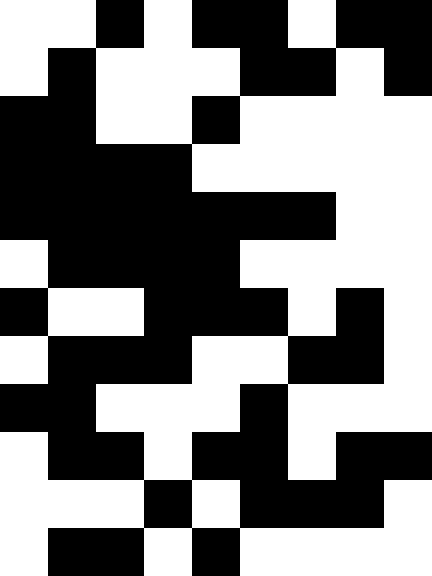[["white", "white", "black", "white", "black", "black", "white", "black", "black"], ["white", "black", "white", "white", "white", "black", "black", "white", "black"], ["black", "black", "white", "white", "black", "white", "white", "white", "white"], ["black", "black", "black", "black", "white", "white", "white", "white", "white"], ["black", "black", "black", "black", "black", "black", "black", "white", "white"], ["white", "black", "black", "black", "black", "white", "white", "white", "white"], ["black", "white", "white", "black", "black", "black", "white", "black", "white"], ["white", "black", "black", "black", "white", "white", "black", "black", "white"], ["black", "black", "white", "white", "white", "black", "white", "white", "white"], ["white", "black", "black", "white", "black", "black", "white", "black", "black"], ["white", "white", "white", "black", "white", "black", "black", "black", "white"], ["white", "black", "black", "white", "black", "white", "white", "white", "white"]]